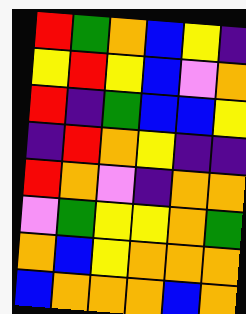[["red", "green", "orange", "blue", "yellow", "indigo"], ["yellow", "red", "yellow", "blue", "violet", "orange"], ["red", "indigo", "green", "blue", "blue", "yellow"], ["indigo", "red", "orange", "yellow", "indigo", "indigo"], ["red", "orange", "violet", "indigo", "orange", "orange"], ["violet", "green", "yellow", "yellow", "orange", "green"], ["orange", "blue", "yellow", "orange", "orange", "orange"], ["blue", "orange", "orange", "orange", "blue", "orange"]]